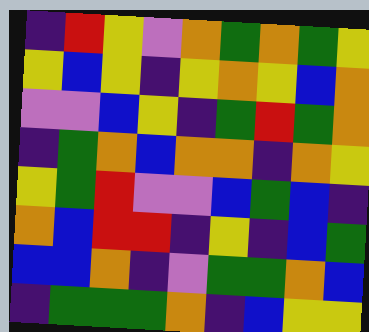[["indigo", "red", "yellow", "violet", "orange", "green", "orange", "green", "yellow"], ["yellow", "blue", "yellow", "indigo", "yellow", "orange", "yellow", "blue", "orange"], ["violet", "violet", "blue", "yellow", "indigo", "green", "red", "green", "orange"], ["indigo", "green", "orange", "blue", "orange", "orange", "indigo", "orange", "yellow"], ["yellow", "green", "red", "violet", "violet", "blue", "green", "blue", "indigo"], ["orange", "blue", "red", "red", "indigo", "yellow", "indigo", "blue", "green"], ["blue", "blue", "orange", "indigo", "violet", "green", "green", "orange", "blue"], ["indigo", "green", "green", "green", "orange", "indigo", "blue", "yellow", "yellow"]]